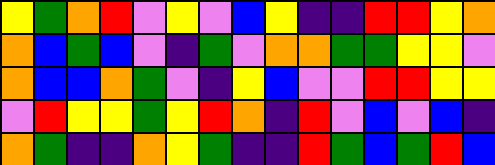[["yellow", "green", "orange", "red", "violet", "yellow", "violet", "blue", "yellow", "indigo", "indigo", "red", "red", "yellow", "orange"], ["orange", "blue", "green", "blue", "violet", "indigo", "green", "violet", "orange", "orange", "green", "green", "yellow", "yellow", "violet"], ["orange", "blue", "blue", "orange", "green", "violet", "indigo", "yellow", "blue", "violet", "violet", "red", "red", "yellow", "yellow"], ["violet", "red", "yellow", "yellow", "green", "yellow", "red", "orange", "indigo", "red", "violet", "blue", "violet", "blue", "indigo"], ["orange", "green", "indigo", "indigo", "orange", "yellow", "green", "indigo", "indigo", "red", "green", "blue", "green", "red", "blue"]]